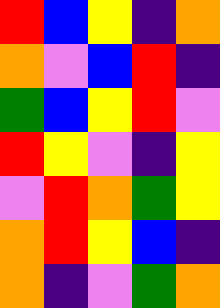[["red", "blue", "yellow", "indigo", "orange"], ["orange", "violet", "blue", "red", "indigo"], ["green", "blue", "yellow", "red", "violet"], ["red", "yellow", "violet", "indigo", "yellow"], ["violet", "red", "orange", "green", "yellow"], ["orange", "red", "yellow", "blue", "indigo"], ["orange", "indigo", "violet", "green", "orange"]]